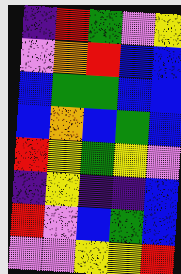[["indigo", "red", "green", "violet", "yellow"], ["violet", "orange", "red", "blue", "blue"], ["blue", "green", "green", "blue", "blue"], ["blue", "orange", "blue", "green", "blue"], ["red", "yellow", "green", "yellow", "violet"], ["indigo", "yellow", "indigo", "indigo", "blue"], ["red", "violet", "blue", "green", "blue"], ["violet", "violet", "yellow", "yellow", "red"]]